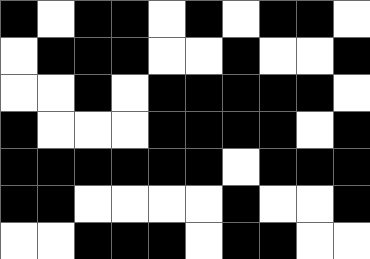[["black", "white", "black", "black", "white", "black", "white", "black", "black", "white"], ["white", "black", "black", "black", "white", "white", "black", "white", "white", "black"], ["white", "white", "black", "white", "black", "black", "black", "black", "black", "white"], ["black", "white", "white", "white", "black", "black", "black", "black", "white", "black"], ["black", "black", "black", "black", "black", "black", "white", "black", "black", "black"], ["black", "black", "white", "white", "white", "white", "black", "white", "white", "black"], ["white", "white", "black", "black", "black", "white", "black", "black", "white", "white"]]